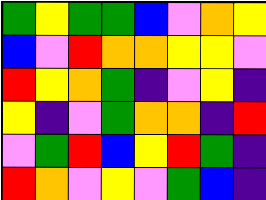[["green", "yellow", "green", "green", "blue", "violet", "orange", "yellow"], ["blue", "violet", "red", "orange", "orange", "yellow", "yellow", "violet"], ["red", "yellow", "orange", "green", "indigo", "violet", "yellow", "indigo"], ["yellow", "indigo", "violet", "green", "orange", "orange", "indigo", "red"], ["violet", "green", "red", "blue", "yellow", "red", "green", "indigo"], ["red", "orange", "violet", "yellow", "violet", "green", "blue", "indigo"]]